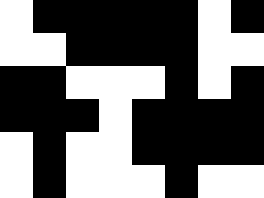[["white", "black", "black", "black", "black", "black", "white", "black"], ["white", "white", "black", "black", "black", "black", "white", "white"], ["black", "black", "white", "white", "white", "black", "white", "black"], ["black", "black", "black", "white", "black", "black", "black", "black"], ["white", "black", "white", "white", "black", "black", "black", "black"], ["white", "black", "white", "white", "white", "black", "white", "white"]]